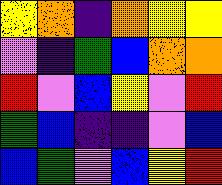[["yellow", "orange", "indigo", "orange", "yellow", "yellow"], ["violet", "indigo", "green", "blue", "orange", "orange"], ["red", "violet", "blue", "yellow", "violet", "red"], ["green", "blue", "indigo", "indigo", "violet", "blue"], ["blue", "green", "violet", "blue", "yellow", "red"]]